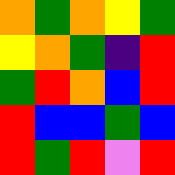[["orange", "green", "orange", "yellow", "green"], ["yellow", "orange", "green", "indigo", "red"], ["green", "red", "orange", "blue", "red"], ["red", "blue", "blue", "green", "blue"], ["red", "green", "red", "violet", "red"]]